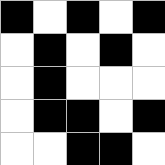[["black", "white", "black", "white", "black"], ["white", "black", "white", "black", "white"], ["white", "black", "white", "white", "white"], ["white", "black", "black", "white", "black"], ["white", "white", "black", "black", "white"]]